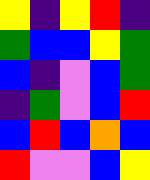[["yellow", "indigo", "yellow", "red", "indigo"], ["green", "blue", "blue", "yellow", "green"], ["blue", "indigo", "violet", "blue", "green"], ["indigo", "green", "violet", "blue", "red"], ["blue", "red", "blue", "orange", "blue"], ["red", "violet", "violet", "blue", "yellow"]]